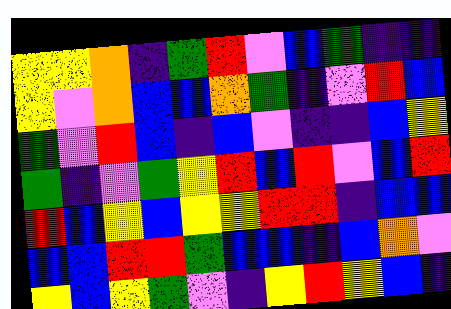[["yellow", "yellow", "orange", "indigo", "green", "red", "violet", "blue", "green", "indigo", "indigo"], ["yellow", "violet", "orange", "blue", "blue", "orange", "green", "indigo", "violet", "red", "blue"], ["green", "violet", "red", "blue", "indigo", "blue", "violet", "indigo", "indigo", "blue", "yellow"], ["green", "indigo", "violet", "green", "yellow", "red", "blue", "red", "violet", "blue", "red"], ["red", "blue", "yellow", "blue", "yellow", "yellow", "red", "red", "indigo", "blue", "blue"], ["blue", "blue", "red", "red", "green", "blue", "blue", "indigo", "blue", "orange", "violet"], ["yellow", "blue", "yellow", "green", "violet", "indigo", "yellow", "red", "yellow", "blue", "indigo"]]